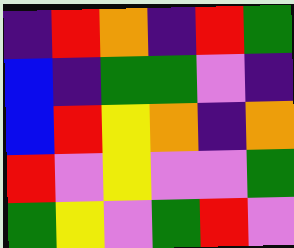[["indigo", "red", "orange", "indigo", "red", "green"], ["blue", "indigo", "green", "green", "violet", "indigo"], ["blue", "red", "yellow", "orange", "indigo", "orange"], ["red", "violet", "yellow", "violet", "violet", "green"], ["green", "yellow", "violet", "green", "red", "violet"]]